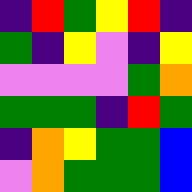[["indigo", "red", "green", "yellow", "red", "indigo"], ["green", "indigo", "yellow", "violet", "indigo", "yellow"], ["violet", "violet", "violet", "violet", "green", "orange"], ["green", "green", "green", "indigo", "red", "green"], ["indigo", "orange", "yellow", "green", "green", "blue"], ["violet", "orange", "green", "green", "green", "blue"]]